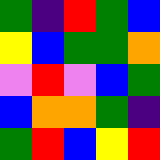[["green", "indigo", "red", "green", "blue"], ["yellow", "blue", "green", "green", "orange"], ["violet", "red", "violet", "blue", "green"], ["blue", "orange", "orange", "green", "indigo"], ["green", "red", "blue", "yellow", "red"]]